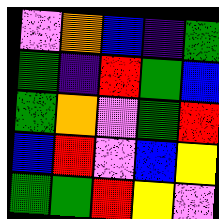[["violet", "orange", "blue", "indigo", "green"], ["green", "indigo", "red", "green", "blue"], ["green", "orange", "violet", "green", "red"], ["blue", "red", "violet", "blue", "yellow"], ["green", "green", "red", "yellow", "violet"]]